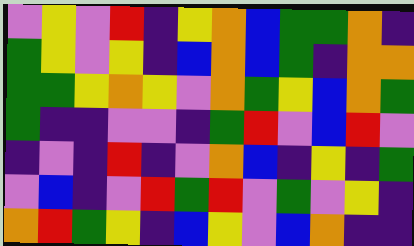[["violet", "yellow", "violet", "red", "indigo", "yellow", "orange", "blue", "green", "green", "orange", "indigo"], ["green", "yellow", "violet", "yellow", "indigo", "blue", "orange", "blue", "green", "indigo", "orange", "orange"], ["green", "green", "yellow", "orange", "yellow", "violet", "orange", "green", "yellow", "blue", "orange", "green"], ["green", "indigo", "indigo", "violet", "violet", "indigo", "green", "red", "violet", "blue", "red", "violet"], ["indigo", "violet", "indigo", "red", "indigo", "violet", "orange", "blue", "indigo", "yellow", "indigo", "green"], ["violet", "blue", "indigo", "violet", "red", "green", "red", "violet", "green", "violet", "yellow", "indigo"], ["orange", "red", "green", "yellow", "indigo", "blue", "yellow", "violet", "blue", "orange", "indigo", "indigo"]]